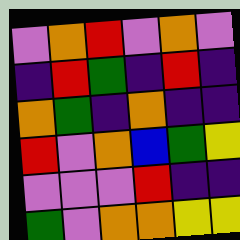[["violet", "orange", "red", "violet", "orange", "violet"], ["indigo", "red", "green", "indigo", "red", "indigo"], ["orange", "green", "indigo", "orange", "indigo", "indigo"], ["red", "violet", "orange", "blue", "green", "yellow"], ["violet", "violet", "violet", "red", "indigo", "indigo"], ["green", "violet", "orange", "orange", "yellow", "yellow"]]